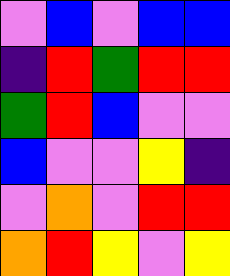[["violet", "blue", "violet", "blue", "blue"], ["indigo", "red", "green", "red", "red"], ["green", "red", "blue", "violet", "violet"], ["blue", "violet", "violet", "yellow", "indigo"], ["violet", "orange", "violet", "red", "red"], ["orange", "red", "yellow", "violet", "yellow"]]